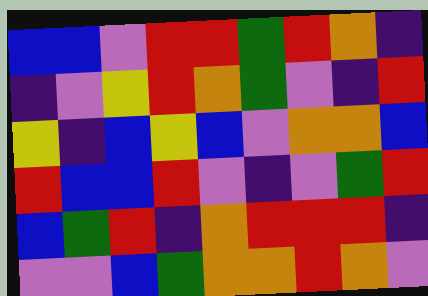[["blue", "blue", "violet", "red", "red", "green", "red", "orange", "indigo"], ["indigo", "violet", "yellow", "red", "orange", "green", "violet", "indigo", "red"], ["yellow", "indigo", "blue", "yellow", "blue", "violet", "orange", "orange", "blue"], ["red", "blue", "blue", "red", "violet", "indigo", "violet", "green", "red"], ["blue", "green", "red", "indigo", "orange", "red", "red", "red", "indigo"], ["violet", "violet", "blue", "green", "orange", "orange", "red", "orange", "violet"]]